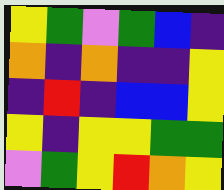[["yellow", "green", "violet", "green", "blue", "indigo"], ["orange", "indigo", "orange", "indigo", "indigo", "yellow"], ["indigo", "red", "indigo", "blue", "blue", "yellow"], ["yellow", "indigo", "yellow", "yellow", "green", "green"], ["violet", "green", "yellow", "red", "orange", "yellow"]]